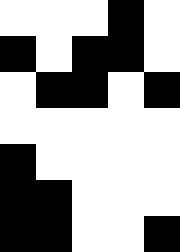[["white", "white", "white", "black", "white"], ["black", "white", "black", "black", "white"], ["white", "black", "black", "white", "black"], ["white", "white", "white", "white", "white"], ["black", "white", "white", "white", "white"], ["black", "black", "white", "white", "white"], ["black", "black", "white", "white", "black"]]